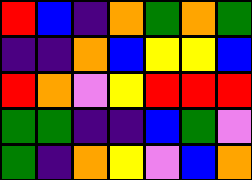[["red", "blue", "indigo", "orange", "green", "orange", "green"], ["indigo", "indigo", "orange", "blue", "yellow", "yellow", "blue"], ["red", "orange", "violet", "yellow", "red", "red", "red"], ["green", "green", "indigo", "indigo", "blue", "green", "violet"], ["green", "indigo", "orange", "yellow", "violet", "blue", "orange"]]